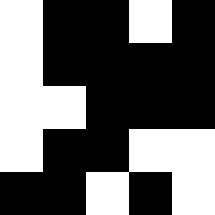[["white", "black", "black", "white", "black"], ["white", "black", "black", "black", "black"], ["white", "white", "black", "black", "black"], ["white", "black", "black", "white", "white"], ["black", "black", "white", "black", "white"]]